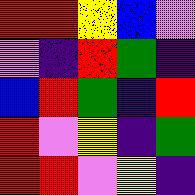[["red", "red", "yellow", "blue", "violet"], ["violet", "indigo", "red", "green", "indigo"], ["blue", "red", "green", "indigo", "red"], ["red", "violet", "yellow", "indigo", "green"], ["red", "red", "violet", "yellow", "indigo"]]